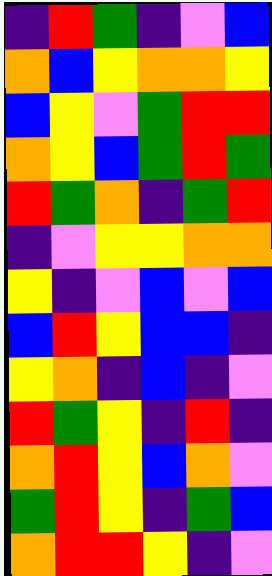[["indigo", "red", "green", "indigo", "violet", "blue"], ["orange", "blue", "yellow", "orange", "orange", "yellow"], ["blue", "yellow", "violet", "green", "red", "red"], ["orange", "yellow", "blue", "green", "red", "green"], ["red", "green", "orange", "indigo", "green", "red"], ["indigo", "violet", "yellow", "yellow", "orange", "orange"], ["yellow", "indigo", "violet", "blue", "violet", "blue"], ["blue", "red", "yellow", "blue", "blue", "indigo"], ["yellow", "orange", "indigo", "blue", "indigo", "violet"], ["red", "green", "yellow", "indigo", "red", "indigo"], ["orange", "red", "yellow", "blue", "orange", "violet"], ["green", "red", "yellow", "indigo", "green", "blue"], ["orange", "red", "red", "yellow", "indigo", "violet"]]